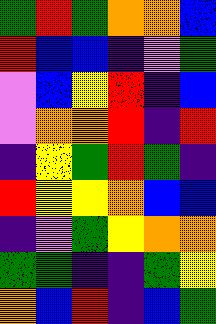[["green", "red", "green", "orange", "orange", "blue"], ["red", "blue", "blue", "indigo", "violet", "green"], ["violet", "blue", "yellow", "red", "indigo", "blue"], ["violet", "orange", "orange", "red", "indigo", "red"], ["indigo", "yellow", "green", "red", "green", "indigo"], ["red", "yellow", "yellow", "orange", "blue", "blue"], ["indigo", "violet", "green", "yellow", "orange", "orange"], ["green", "green", "indigo", "indigo", "green", "yellow"], ["orange", "blue", "red", "indigo", "blue", "green"]]